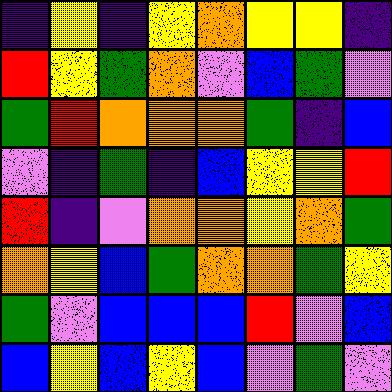[["indigo", "yellow", "indigo", "yellow", "orange", "yellow", "yellow", "indigo"], ["red", "yellow", "green", "orange", "violet", "blue", "green", "violet"], ["green", "red", "orange", "orange", "orange", "green", "indigo", "blue"], ["violet", "indigo", "green", "indigo", "blue", "yellow", "yellow", "red"], ["red", "indigo", "violet", "orange", "orange", "yellow", "orange", "green"], ["orange", "yellow", "blue", "green", "orange", "orange", "green", "yellow"], ["green", "violet", "blue", "blue", "blue", "red", "violet", "blue"], ["blue", "yellow", "blue", "yellow", "blue", "violet", "green", "violet"]]